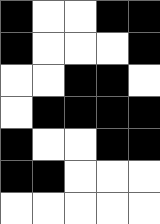[["black", "white", "white", "black", "black"], ["black", "white", "white", "white", "black"], ["white", "white", "black", "black", "white"], ["white", "black", "black", "black", "black"], ["black", "white", "white", "black", "black"], ["black", "black", "white", "white", "white"], ["white", "white", "white", "white", "white"]]